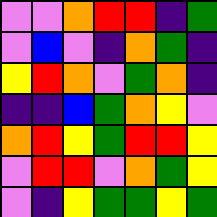[["violet", "violet", "orange", "red", "red", "indigo", "green"], ["violet", "blue", "violet", "indigo", "orange", "green", "indigo"], ["yellow", "red", "orange", "violet", "green", "orange", "indigo"], ["indigo", "indigo", "blue", "green", "orange", "yellow", "violet"], ["orange", "red", "yellow", "green", "red", "red", "yellow"], ["violet", "red", "red", "violet", "orange", "green", "yellow"], ["violet", "indigo", "yellow", "green", "green", "yellow", "green"]]